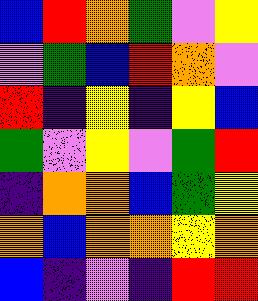[["blue", "red", "orange", "green", "violet", "yellow"], ["violet", "green", "blue", "red", "orange", "violet"], ["red", "indigo", "yellow", "indigo", "yellow", "blue"], ["green", "violet", "yellow", "violet", "green", "red"], ["indigo", "orange", "orange", "blue", "green", "yellow"], ["orange", "blue", "orange", "orange", "yellow", "orange"], ["blue", "indigo", "violet", "indigo", "red", "red"]]